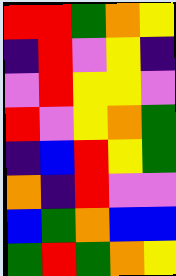[["red", "red", "green", "orange", "yellow"], ["indigo", "red", "violet", "yellow", "indigo"], ["violet", "red", "yellow", "yellow", "violet"], ["red", "violet", "yellow", "orange", "green"], ["indigo", "blue", "red", "yellow", "green"], ["orange", "indigo", "red", "violet", "violet"], ["blue", "green", "orange", "blue", "blue"], ["green", "red", "green", "orange", "yellow"]]